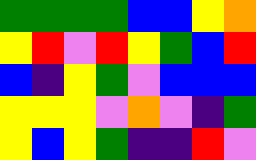[["green", "green", "green", "green", "blue", "blue", "yellow", "orange"], ["yellow", "red", "violet", "red", "yellow", "green", "blue", "red"], ["blue", "indigo", "yellow", "green", "violet", "blue", "blue", "blue"], ["yellow", "yellow", "yellow", "violet", "orange", "violet", "indigo", "green"], ["yellow", "blue", "yellow", "green", "indigo", "indigo", "red", "violet"]]